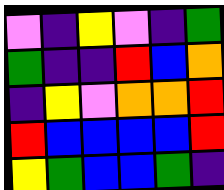[["violet", "indigo", "yellow", "violet", "indigo", "green"], ["green", "indigo", "indigo", "red", "blue", "orange"], ["indigo", "yellow", "violet", "orange", "orange", "red"], ["red", "blue", "blue", "blue", "blue", "red"], ["yellow", "green", "blue", "blue", "green", "indigo"]]